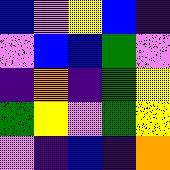[["blue", "violet", "yellow", "blue", "indigo"], ["violet", "blue", "blue", "green", "violet"], ["indigo", "orange", "indigo", "green", "yellow"], ["green", "yellow", "violet", "green", "yellow"], ["violet", "indigo", "blue", "indigo", "orange"]]